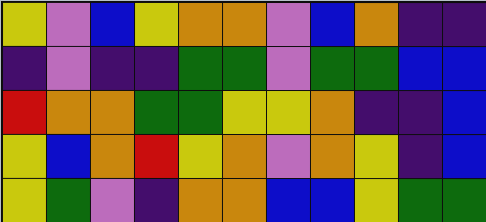[["yellow", "violet", "blue", "yellow", "orange", "orange", "violet", "blue", "orange", "indigo", "indigo"], ["indigo", "violet", "indigo", "indigo", "green", "green", "violet", "green", "green", "blue", "blue"], ["red", "orange", "orange", "green", "green", "yellow", "yellow", "orange", "indigo", "indigo", "blue"], ["yellow", "blue", "orange", "red", "yellow", "orange", "violet", "orange", "yellow", "indigo", "blue"], ["yellow", "green", "violet", "indigo", "orange", "orange", "blue", "blue", "yellow", "green", "green"]]